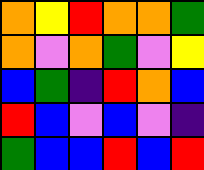[["orange", "yellow", "red", "orange", "orange", "green"], ["orange", "violet", "orange", "green", "violet", "yellow"], ["blue", "green", "indigo", "red", "orange", "blue"], ["red", "blue", "violet", "blue", "violet", "indigo"], ["green", "blue", "blue", "red", "blue", "red"]]